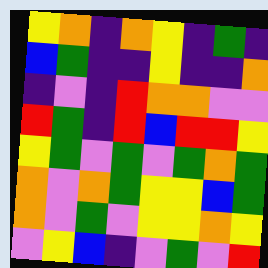[["yellow", "orange", "indigo", "orange", "yellow", "indigo", "green", "indigo"], ["blue", "green", "indigo", "indigo", "yellow", "indigo", "indigo", "orange"], ["indigo", "violet", "indigo", "red", "orange", "orange", "violet", "violet"], ["red", "green", "indigo", "red", "blue", "red", "red", "yellow"], ["yellow", "green", "violet", "green", "violet", "green", "orange", "green"], ["orange", "violet", "orange", "green", "yellow", "yellow", "blue", "green"], ["orange", "violet", "green", "violet", "yellow", "yellow", "orange", "yellow"], ["violet", "yellow", "blue", "indigo", "violet", "green", "violet", "red"]]